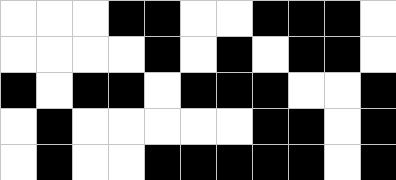[["white", "white", "white", "black", "black", "white", "white", "black", "black", "black", "white"], ["white", "white", "white", "white", "black", "white", "black", "white", "black", "black", "white"], ["black", "white", "black", "black", "white", "black", "black", "black", "white", "white", "black"], ["white", "black", "white", "white", "white", "white", "white", "black", "black", "white", "black"], ["white", "black", "white", "white", "black", "black", "black", "black", "black", "white", "black"]]